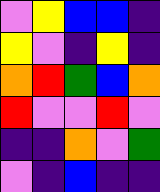[["violet", "yellow", "blue", "blue", "indigo"], ["yellow", "violet", "indigo", "yellow", "indigo"], ["orange", "red", "green", "blue", "orange"], ["red", "violet", "violet", "red", "violet"], ["indigo", "indigo", "orange", "violet", "green"], ["violet", "indigo", "blue", "indigo", "indigo"]]